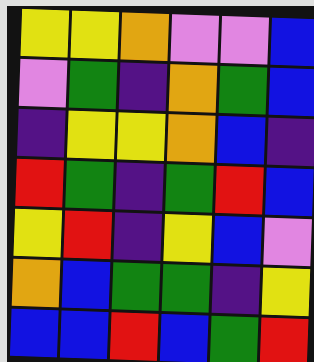[["yellow", "yellow", "orange", "violet", "violet", "blue"], ["violet", "green", "indigo", "orange", "green", "blue"], ["indigo", "yellow", "yellow", "orange", "blue", "indigo"], ["red", "green", "indigo", "green", "red", "blue"], ["yellow", "red", "indigo", "yellow", "blue", "violet"], ["orange", "blue", "green", "green", "indigo", "yellow"], ["blue", "blue", "red", "blue", "green", "red"]]